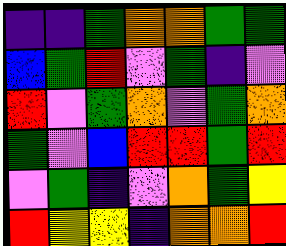[["indigo", "indigo", "green", "orange", "orange", "green", "green"], ["blue", "green", "red", "violet", "green", "indigo", "violet"], ["red", "violet", "green", "orange", "violet", "green", "orange"], ["green", "violet", "blue", "red", "red", "green", "red"], ["violet", "green", "indigo", "violet", "orange", "green", "yellow"], ["red", "yellow", "yellow", "indigo", "orange", "orange", "red"]]